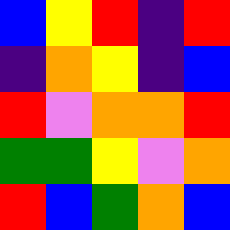[["blue", "yellow", "red", "indigo", "red"], ["indigo", "orange", "yellow", "indigo", "blue"], ["red", "violet", "orange", "orange", "red"], ["green", "green", "yellow", "violet", "orange"], ["red", "blue", "green", "orange", "blue"]]